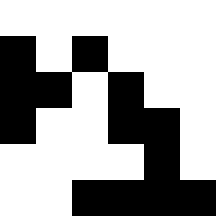[["white", "white", "white", "white", "white", "white"], ["black", "white", "black", "white", "white", "white"], ["black", "black", "white", "black", "white", "white"], ["black", "white", "white", "black", "black", "white"], ["white", "white", "white", "white", "black", "white"], ["white", "white", "black", "black", "black", "black"]]